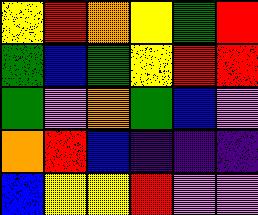[["yellow", "red", "orange", "yellow", "green", "red"], ["green", "blue", "green", "yellow", "red", "red"], ["green", "violet", "orange", "green", "blue", "violet"], ["orange", "red", "blue", "indigo", "indigo", "indigo"], ["blue", "yellow", "yellow", "red", "violet", "violet"]]